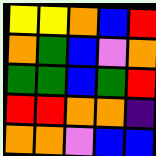[["yellow", "yellow", "orange", "blue", "red"], ["orange", "green", "blue", "violet", "orange"], ["green", "green", "blue", "green", "red"], ["red", "red", "orange", "orange", "indigo"], ["orange", "orange", "violet", "blue", "blue"]]